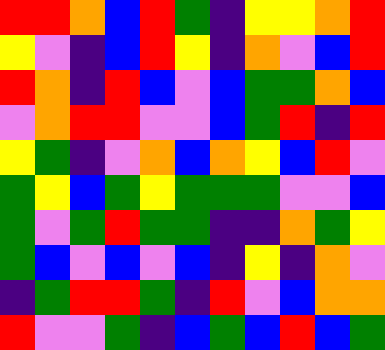[["red", "red", "orange", "blue", "red", "green", "indigo", "yellow", "yellow", "orange", "red"], ["yellow", "violet", "indigo", "blue", "red", "yellow", "indigo", "orange", "violet", "blue", "red"], ["red", "orange", "indigo", "red", "blue", "violet", "blue", "green", "green", "orange", "blue"], ["violet", "orange", "red", "red", "violet", "violet", "blue", "green", "red", "indigo", "red"], ["yellow", "green", "indigo", "violet", "orange", "blue", "orange", "yellow", "blue", "red", "violet"], ["green", "yellow", "blue", "green", "yellow", "green", "green", "green", "violet", "violet", "blue"], ["green", "violet", "green", "red", "green", "green", "indigo", "indigo", "orange", "green", "yellow"], ["green", "blue", "violet", "blue", "violet", "blue", "indigo", "yellow", "indigo", "orange", "violet"], ["indigo", "green", "red", "red", "green", "indigo", "red", "violet", "blue", "orange", "orange"], ["red", "violet", "violet", "green", "indigo", "blue", "green", "blue", "red", "blue", "green"]]